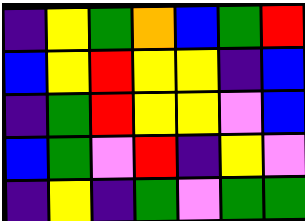[["indigo", "yellow", "green", "orange", "blue", "green", "red"], ["blue", "yellow", "red", "yellow", "yellow", "indigo", "blue"], ["indigo", "green", "red", "yellow", "yellow", "violet", "blue"], ["blue", "green", "violet", "red", "indigo", "yellow", "violet"], ["indigo", "yellow", "indigo", "green", "violet", "green", "green"]]